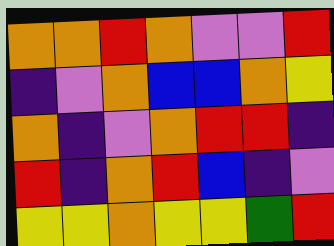[["orange", "orange", "red", "orange", "violet", "violet", "red"], ["indigo", "violet", "orange", "blue", "blue", "orange", "yellow"], ["orange", "indigo", "violet", "orange", "red", "red", "indigo"], ["red", "indigo", "orange", "red", "blue", "indigo", "violet"], ["yellow", "yellow", "orange", "yellow", "yellow", "green", "red"]]